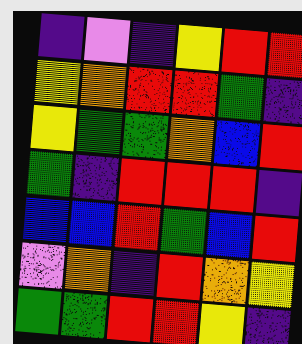[["indigo", "violet", "indigo", "yellow", "red", "red"], ["yellow", "orange", "red", "red", "green", "indigo"], ["yellow", "green", "green", "orange", "blue", "red"], ["green", "indigo", "red", "red", "red", "indigo"], ["blue", "blue", "red", "green", "blue", "red"], ["violet", "orange", "indigo", "red", "orange", "yellow"], ["green", "green", "red", "red", "yellow", "indigo"]]